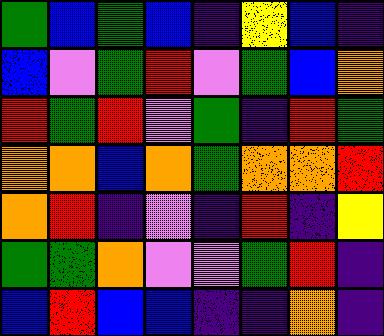[["green", "blue", "green", "blue", "indigo", "yellow", "blue", "indigo"], ["blue", "violet", "green", "red", "violet", "green", "blue", "orange"], ["red", "green", "red", "violet", "green", "indigo", "red", "green"], ["orange", "orange", "blue", "orange", "green", "orange", "orange", "red"], ["orange", "red", "indigo", "violet", "indigo", "red", "indigo", "yellow"], ["green", "green", "orange", "violet", "violet", "green", "red", "indigo"], ["blue", "red", "blue", "blue", "indigo", "indigo", "orange", "indigo"]]